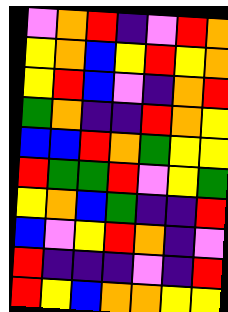[["violet", "orange", "red", "indigo", "violet", "red", "orange"], ["yellow", "orange", "blue", "yellow", "red", "yellow", "orange"], ["yellow", "red", "blue", "violet", "indigo", "orange", "red"], ["green", "orange", "indigo", "indigo", "red", "orange", "yellow"], ["blue", "blue", "red", "orange", "green", "yellow", "yellow"], ["red", "green", "green", "red", "violet", "yellow", "green"], ["yellow", "orange", "blue", "green", "indigo", "indigo", "red"], ["blue", "violet", "yellow", "red", "orange", "indigo", "violet"], ["red", "indigo", "indigo", "indigo", "violet", "indigo", "red"], ["red", "yellow", "blue", "orange", "orange", "yellow", "yellow"]]